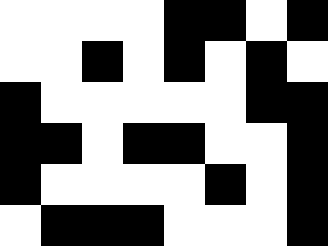[["white", "white", "white", "white", "black", "black", "white", "black"], ["white", "white", "black", "white", "black", "white", "black", "white"], ["black", "white", "white", "white", "white", "white", "black", "black"], ["black", "black", "white", "black", "black", "white", "white", "black"], ["black", "white", "white", "white", "white", "black", "white", "black"], ["white", "black", "black", "black", "white", "white", "white", "black"]]